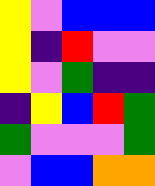[["yellow", "violet", "blue", "blue", "blue"], ["yellow", "indigo", "red", "violet", "violet"], ["yellow", "violet", "green", "indigo", "indigo"], ["indigo", "yellow", "blue", "red", "green"], ["green", "violet", "violet", "violet", "green"], ["violet", "blue", "blue", "orange", "orange"]]